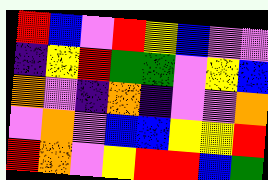[["red", "blue", "violet", "red", "yellow", "blue", "violet", "violet"], ["indigo", "yellow", "red", "green", "green", "violet", "yellow", "blue"], ["orange", "violet", "indigo", "orange", "indigo", "violet", "violet", "orange"], ["violet", "orange", "violet", "blue", "blue", "yellow", "yellow", "red"], ["red", "orange", "violet", "yellow", "red", "red", "blue", "green"]]